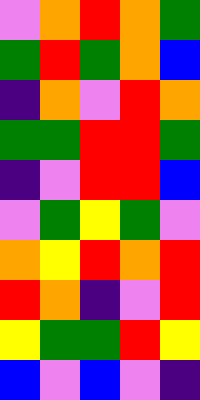[["violet", "orange", "red", "orange", "green"], ["green", "red", "green", "orange", "blue"], ["indigo", "orange", "violet", "red", "orange"], ["green", "green", "red", "red", "green"], ["indigo", "violet", "red", "red", "blue"], ["violet", "green", "yellow", "green", "violet"], ["orange", "yellow", "red", "orange", "red"], ["red", "orange", "indigo", "violet", "red"], ["yellow", "green", "green", "red", "yellow"], ["blue", "violet", "blue", "violet", "indigo"]]